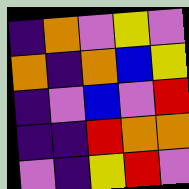[["indigo", "orange", "violet", "yellow", "violet"], ["orange", "indigo", "orange", "blue", "yellow"], ["indigo", "violet", "blue", "violet", "red"], ["indigo", "indigo", "red", "orange", "orange"], ["violet", "indigo", "yellow", "red", "violet"]]